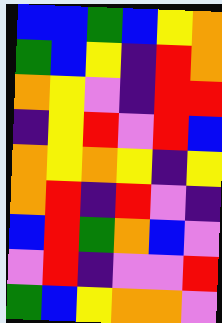[["blue", "blue", "green", "blue", "yellow", "orange"], ["green", "blue", "yellow", "indigo", "red", "orange"], ["orange", "yellow", "violet", "indigo", "red", "red"], ["indigo", "yellow", "red", "violet", "red", "blue"], ["orange", "yellow", "orange", "yellow", "indigo", "yellow"], ["orange", "red", "indigo", "red", "violet", "indigo"], ["blue", "red", "green", "orange", "blue", "violet"], ["violet", "red", "indigo", "violet", "violet", "red"], ["green", "blue", "yellow", "orange", "orange", "violet"]]